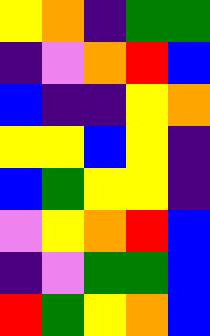[["yellow", "orange", "indigo", "green", "green"], ["indigo", "violet", "orange", "red", "blue"], ["blue", "indigo", "indigo", "yellow", "orange"], ["yellow", "yellow", "blue", "yellow", "indigo"], ["blue", "green", "yellow", "yellow", "indigo"], ["violet", "yellow", "orange", "red", "blue"], ["indigo", "violet", "green", "green", "blue"], ["red", "green", "yellow", "orange", "blue"]]